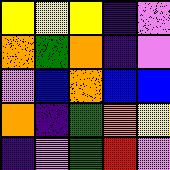[["yellow", "yellow", "yellow", "indigo", "violet"], ["orange", "green", "orange", "indigo", "violet"], ["violet", "blue", "orange", "blue", "blue"], ["orange", "indigo", "green", "orange", "yellow"], ["indigo", "violet", "green", "red", "violet"]]